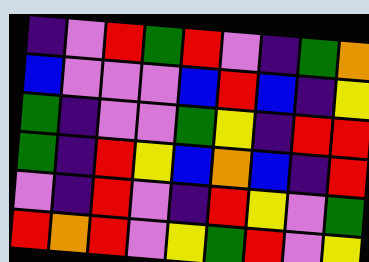[["indigo", "violet", "red", "green", "red", "violet", "indigo", "green", "orange"], ["blue", "violet", "violet", "violet", "blue", "red", "blue", "indigo", "yellow"], ["green", "indigo", "violet", "violet", "green", "yellow", "indigo", "red", "red"], ["green", "indigo", "red", "yellow", "blue", "orange", "blue", "indigo", "red"], ["violet", "indigo", "red", "violet", "indigo", "red", "yellow", "violet", "green"], ["red", "orange", "red", "violet", "yellow", "green", "red", "violet", "yellow"]]